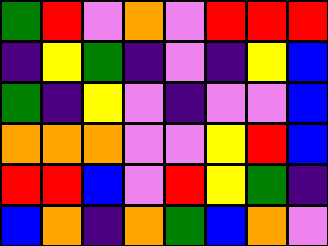[["green", "red", "violet", "orange", "violet", "red", "red", "red"], ["indigo", "yellow", "green", "indigo", "violet", "indigo", "yellow", "blue"], ["green", "indigo", "yellow", "violet", "indigo", "violet", "violet", "blue"], ["orange", "orange", "orange", "violet", "violet", "yellow", "red", "blue"], ["red", "red", "blue", "violet", "red", "yellow", "green", "indigo"], ["blue", "orange", "indigo", "orange", "green", "blue", "orange", "violet"]]